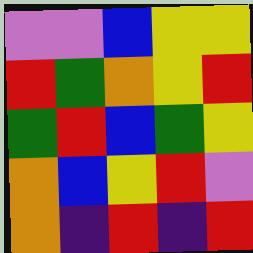[["violet", "violet", "blue", "yellow", "yellow"], ["red", "green", "orange", "yellow", "red"], ["green", "red", "blue", "green", "yellow"], ["orange", "blue", "yellow", "red", "violet"], ["orange", "indigo", "red", "indigo", "red"]]